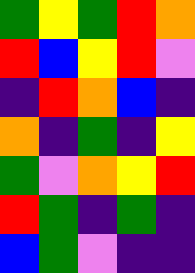[["green", "yellow", "green", "red", "orange"], ["red", "blue", "yellow", "red", "violet"], ["indigo", "red", "orange", "blue", "indigo"], ["orange", "indigo", "green", "indigo", "yellow"], ["green", "violet", "orange", "yellow", "red"], ["red", "green", "indigo", "green", "indigo"], ["blue", "green", "violet", "indigo", "indigo"]]